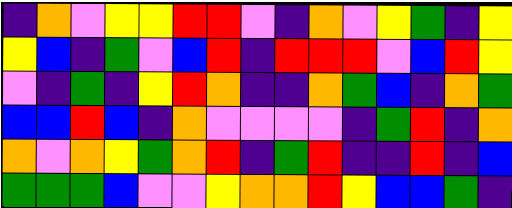[["indigo", "orange", "violet", "yellow", "yellow", "red", "red", "violet", "indigo", "orange", "violet", "yellow", "green", "indigo", "yellow"], ["yellow", "blue", "indigo", "green", "violet", "blue", "red", "indigo", "red", "red", "red", "violet", "blue", "red", "yellow"], ["violet", "indigo", "green", "indigo", "yellow", "red", "orange", "indigo", "indigo", "orange", "green", "blue", "indigo", "orange", "green"], ["blue", "blue", "red", "blue", "indigo", "orange", "violet", "violet", "violet", "violet", "indigo", "green", "red", "indigo", "orange"], ["orange", "violet", "orange", "yellow", "green", "orange", "red", "indigo", "green", "red", "indigo", "indigo", "red", "indigo", "blue"], ["green", "green", "green", "blue", "violet", "violet", "yellow", "orange", "orange", "red", "yellow", "blue", "blue", "green", "indigo"]]